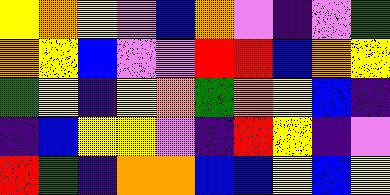[["yellow", "orange", "yellow", "violet", "blue", "orange", "violet", "indigo", "violet", "green"], ["orange", "yellow", "blue", "violet", "violet", "red", "red", "blue", "orange", "yellow"], ["green", "yellow", "indigo", "yellow", "orange", "green", "orange", "yellow", "blue", "indigo"], ["indigo", "blue", "yellow", "yellow", "violet", "indigo", "red", "yellow", "indigo", "violet"], ["red", "green", "indigo", "orange", "orange", "blue", "blue", "yellow", "blue", "yellow"]]